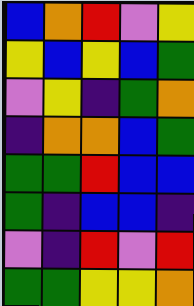[["blue", "orange", "red", "violet", "yellow"], ["yellow", "blue", "yellow", "blue", "green"], ["violet", "yellow", "indigo", "green", "orange"], ["indigo", "orange", "orange", "blue", "green"], ["green", "green", "red", "blue", "blue"], ["green", "indigo", "blue", "blue", "indigo"], ["violet", "indigo", "red", "violet", "red"], ["green", "green", "yellow", "yellow", "orange"]]